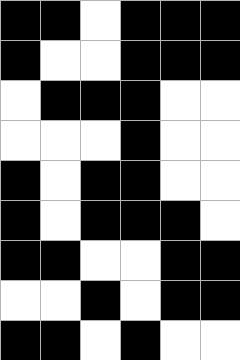[["black", "black", "white", "black", "black", "black"], ["black", "white", "white", "black", "black", "black"], ["white", "black", "black", "black", "white", "white"], ["white", "white", "white", "black", "white", "white"], ["black", "white", "black", "black", "white", "white"], ["black", "white", "black", "black", "black", "white"], ["black", "black", "white", "white", "black", "black"], ["white", "white", "black", "white", "black", "black"], ["black", "black", "white", "black", "white", "white"]]